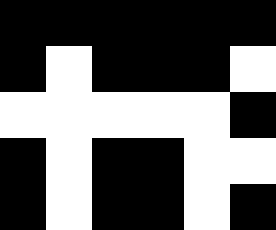[["black", "black", "black", "black", "black", "black"], ["black", "white", "black", "black", "black", "white"], ["white", "white", "white", "white", "white", "black"], ["black", "white", "black", "black", "white", "white"], ["black", "white", "black", "black", "white", "black"]]